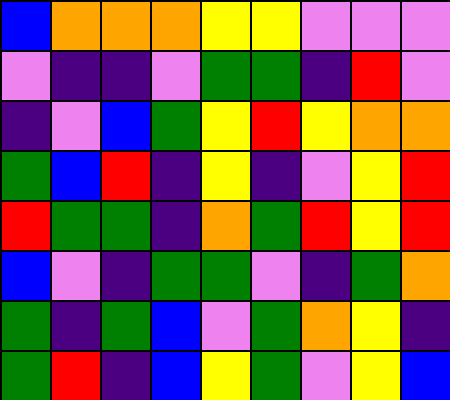[["blue", "orange", "orange", "orange", "yellow", "yellow", "violet", "violet", "violet"], ["violet", "indigo", "indigo", "violet", "green", "green", "indigo", "red", "violet"], ["indigo", "violet", "blue", "green", "yellow", "red", "yellow", "orange", "orange"], ["green", "blue", "red", "indigo", "yellow", "indigo", "violet", "yellow", "red"], ["red", "green", "green", "indigo", "orange", "green", "red", "yellow", "red"], ["blue", "violet", "indigo", "green", "green", "violet", "indigo", "green", "orange"], ["green", "indigo", "green", "blue", "violet", "green", "orange", "yellow", "indigo"], ["green", "red", "indigo", "blue", "yellow", "green", "violet", "yellow", "blue"]]